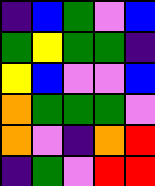[["indigo", "blue", "green", "violet", "blue"], ["green", "yellow", "green", "green", "indigo"], ["yellow", "blue", "violet", "violet", "blue"], ["orange", "green", "green", "green", "violet"], ["orange", "violet", "indigo", "orange", "red"], ["indigo", "green", "violet", "red", "red"]]